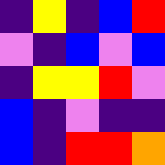[["indigo", "yellow", "indigo", "blue", "red"], ["violet", "indigo", "blue", "violet", "blue"], ["indigo", "yellow", "yellow", "red", "violet"], ["blue", "indigo", "violet", "indigo", "indigo"], ["blue", "indigo", "red", "red", "orange"]]